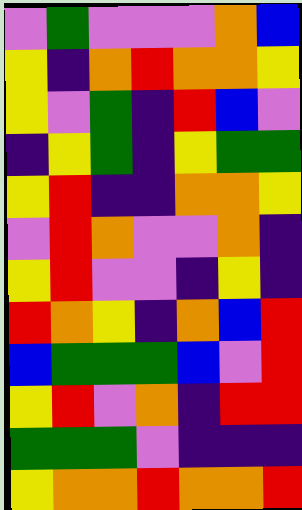[["violet", "green", "violet", "violet", "violet", "orange", "blue"], ["yellow", "indigo", "orange", "red", "orange", "orange", "yellow"], ["yellow", "violet", "green", "indigo", "red", "blue", "violet"], ["indigo", "yellow", "green", "indigo", "yellow", "green", "green"], ["yellow", "red", "indigo", "indigo", "orange", "orange", "yellow"], ["violet", "red", "orange", "violet", "violet", "orange", "indigo"], ["yellow", "red", "violet", "violet", "indigo", "yellow", "indigo"], ["red", "orange", "yellow", "indigo", "orange", "blue", "red"], ["blue", "green", "green", "green", "blue", "violet", "red"], ["yellow", "red", "violet", "orange", "indigo", "red", "red"], ["green", "green", "green", "violet", "indigo", "indigo", "indigo"], ["yellow", "orange", "orange", "red", "orange", "orange", "red"]]